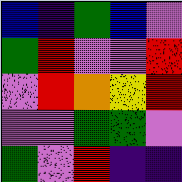[["blue", "indigo", "green", "blue", "violet"], ["green", "red", "violet", "violet", "red"], ["violet", "red", "orange", "yellow", "red"], ["violet", "violet", "green", "green", "violet"], ["green", "violet", "red", "indigo", "indigo"]]